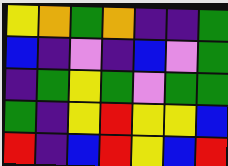[["yellow", "orange", "green", "orange", "indigo", "indigo", "green"], ["blue", "indigo", "violet", "indigo", "blue", "violet", "green"], ["indigo", "green", "yellow", "green", "violet", "green", "green"], ["green", "indigo", "yellow", "red", "yellow", "yellow", "blue"], ["red", "indigo", "blue", "red", "yellow", "blue", "red"]]